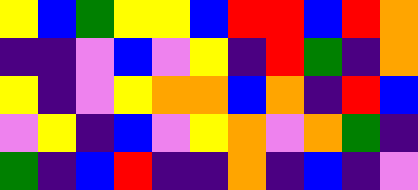[["yellow", "blue", "green", "yellow", "yellow", "blue", "red", "red", "blue", "red", "orange"], ["indigo", "indigo", "violet", "blue", "violet", "yellow", "indigo", "red", "green", "indigo", "orange"], ["yellow", "indigo", "violet", "yellow", "orange", "orange", "blue", "orange", "indigo", "red", "blue"], ["violet", "yellow", "indigo", "blue", "violet", "yellow", "orange", "violet", "orange", "green", "indigo"], ["green", "indigo", "blue", "red", "indigo", "indigo", "orange", "indigo", "blue", "indigo", "violet"]]